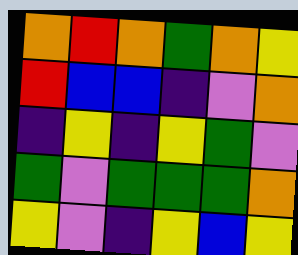[["orange", "red", "orange", "green", "orange", "yellow"], ["red", "blue", "blue", "indigo", "violet", "orange"], ["indigo", "yellow", "indigo", "yellow", "green", "violet"], ["green", "violet", "green", "green", "green", "orange"], ["yellow", "violet", "indigo", "yellow", "blue", "yellow"]]